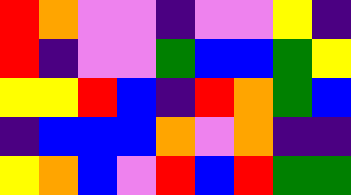[["red", "orange", "violet", "violet", "indigo", "violet", "violet", "yellow", "indigo"], ["red", "indigo", "violet", "violet", "green", "blue", "blue", "green", "yellow"], ["yellow", "yellow", "red", "blue", "indigo", "red", "orange", "green", "blue"], ["indigo", "blue", "blue", "blue", "orange", "violet", "orange", "indigo", "indigo"], ["yellow", "orange", "blue", "violet", "red", "blue", "red", "green", "green"]]